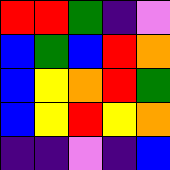[["red", "red", "green", "indigo", "violet"], ["blue", "green", "blue", "red", "orange"], ["blue", "yellow", "orange", "red", "green"], ["blue", "yellow", "red", "yellow", "orange"], ["indigo", "indigo", "violet", "indigo", "blue"]]